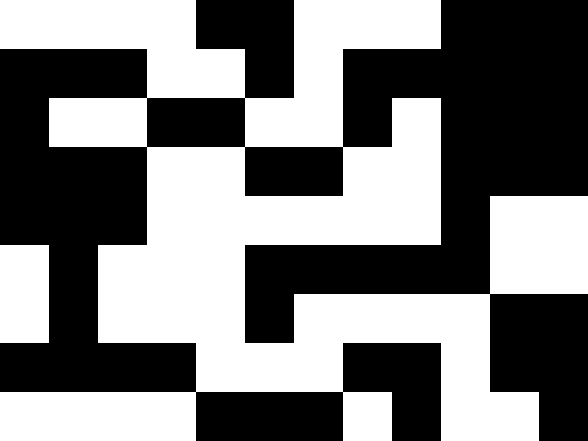[["white", "white", "white", "white", "black", "black", "white", "white", "white", "black", "black", "black"], ["black", "black", "black", "white", "white", "black", "white", "black", "black", "black", "black", "black"], ["black", "white", "white", "black", "black", "white", "white", "black", "white", "black", "black", "black"], ["black", "black", "black", "white", "white", "black", "black", "white", "white", "black", "black", "black"], ["black", "black", "black", "white", "white", "white", "white", "white", "white", "black", "white", "white"], ["white", "black", "white", "white", "white", "black", "black", "black", "black", "black", "white", "white"], ["white", "black", "white", "white", "white", "black", "white", "white", "white", "white", "black", "black"], ["black", "black", "black", "black", "white", "white", "white", "black", "black", "white", "black", "black"], ["white", "white", "white", "white", "black", "black", "black", "white", "black", "white", "white", "black"]]